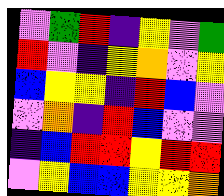[["violet", "green", "red", "indigo", "yellow", "violet", "green"], ["red", "violet", "indigo", "yellow", "orange", "violet", "yellow"], ["blue", "yellow", "yellow", "indigo", "red", "blue", "violet"], ["violet", "orange", "indigo", "red", "blue", "violet", "violet"], ["indigo", "blue", "red", "red", "yellow", "red", "red"], ["violet", "yellow", "blue", "blue", "yellow", "yellow", "orange"]]